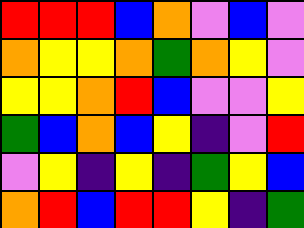[["red", "red", "red", "blue", "orange", "violet", "blue", "violet"], ["orange", "yellow", "yellow", "orange", "green", "orange", "yellow", "violet"], ["yellow", "yellow", "orange", "red", "blue", "violet", "violet", "yellow"], ["green", "blue", "orange", "blue", "yellow", "indigo", "violet", "red"], ["violet", "yellow", "indigo", "yellow", "indigo", "green", "yellow", "blue"], ["orange", "red", "blue", "red", "red", "yellow", "indigo", "green"]]